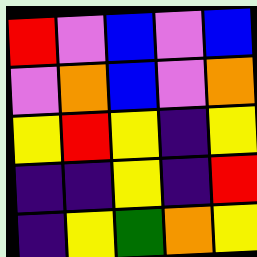[["red", "violet", "blue", "violet", "blue"], ["violet", "orange", "blue", "violet", "orange"], ["yellow", "red", "yellow", "indigo", "yellow"], ["indigo", "indigo", "yellow", "indigo", "red"], ["indigo", "yellow", "green", "orange", "yellow"]]